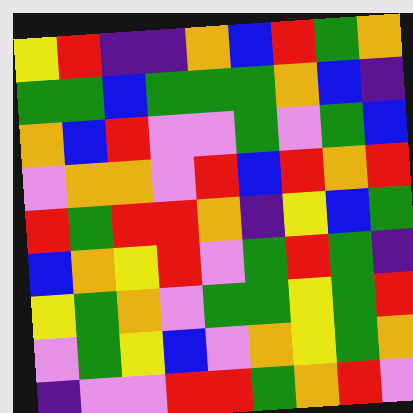[["yellow", "red", "indigo", "indigo", "orange", "blue", "red", "green", "orange"], ["green", "green", "blue", "green", "green", "green", "orange", "blue", "indigo"], ["orange", "blue", "red", "violet", "violet", "green", "violet", "green", "blue"], ["violet", "orange", "orange", "violet", "red", "blue", "red", "orange", "red"], ["red", "green", "red", "red", "orange", "indigo", "yellow", "blue", "green"], ["blue", "orange", "yellow", "red", "violet", "green", "red", "green", "indigo"], ["yellow", "green", "orange", "violet", "green", "green", "yellow", "green", "red"], ["violet", "green", "yellow", "blue", "violet", "orange", "yellow", "green", "orange"], ["indigo", "violet", "violet", "red", "red", "green", "orange", "red", "violet"]]